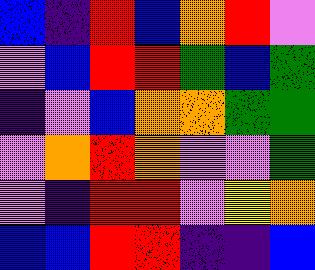[["blue", "indigo", "red", "blue", "orange", "red", "violet"], ["violet", "blue", "red", "red", "green", "blue", "green"], ["indigo", "violet", "blue", "orange", "orange", "green", "green"], ["violet", "orange", "red", "orange", "violet", "violet", "green"], ["violet", "indigo", "red", "red", "violet", "yellow", "orange"], ["blue", "blue", "red", "red", "indigo", "indigo", "blue"]]